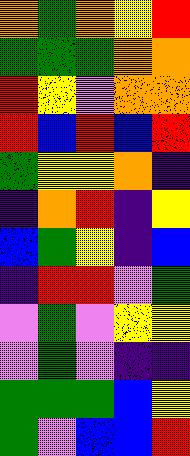[["orange", "green", "orange", "yellow", "red"], ["green", "green", "green", "orange", "orange"], ["red", "yellow", "violet", "orange", "orange"], ["red", "blue", "red", "blue", "red"], ["green", "yellow", "yellow", "orange", "indigo"], ["indigo", "orange", "red", "indigo", "yellow"], ["blue", "green", "yellow", "indigo", "blue"], ["indigo", "red", "red", "violet", "green"], ["violet", "green", "violet", "yellow", "yellow"], ["violet", "green", "violet", "indigo", "indigo"], ["green", "green", "green", "blue", "yellow"], ["green", "violet", "blue", "blue", "red"]]